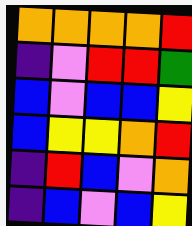[["orange", "orange", "orange", "orange", "red"], ["indigo", "violet", "red", "red", "green"], ["blue", "violet", "blue", "blue", "yellow"], ["blue", "yellow", "yellow", "orange", "red"], ["indigo", "red", "blue", "violet", "orange"], ["indigo", "blue", "violet", "blue", "yellow"]]